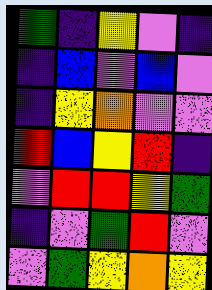[["green", "indigo", "yellow", "violet", "indigo"], ["indigo", "blue", "violet", "blue", "violet"], ["indigo", "yellow", "orange", "violet", "violet"], ["red", "blue", "yellow", "red", "indigo"], ["violet", "red", "red", "yellow", "green"], ["indigo", "violet", "green", "red", "violet"], ["violet", "green", "yellow", "orange", "yellow"]]